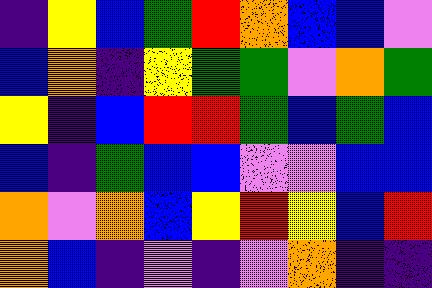[["indigo", "yellow", "blue", "green", "red", "orange", "blue", "blue", "violet"], ["blue", "orange", "indigo", "yellow", "green", "green", "violet", "orange", "green"], ["yellow", "indigo", "blue", "red", "red", "green", "blue", "green", "blue"], ["blue", "indigo", "green", "blue", "blue", "violet", "violet", "blue", "blue"], ["orange", "violet", "orange", "blue", "yellow", "red", "yellow", "blue", "red"], ["orange", "blue", "indigo", "violet", "indigo", "violet", "orange", "indigo", "indigo"]]